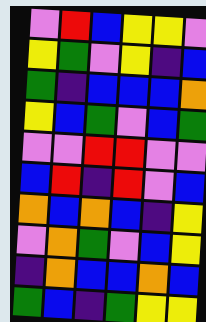[["violet", "red", "blue", "yellow", "yellow", "violet"], ["yellow", "green", "violet", "yellow", "indigo", "blue"], ["green", "indigo", "blue", "blue", "blue", "orange"], ["yellow", "blue", "green", "violet", "blue", "green"], ["violet", "violet", "red", "red", "violet", "violet"], ["blue", "red", "indigo", "red", "violet", "blue"], ["orange", "blue", "orange", "blue", "indigo", "yellow"], ["violet", "orange", "green", "violet", "blue", "yellow"], ["indigo", "orange", "blue", "blue", "orange", "blue"], ["green", "blue", "indigo", "green", "yellow", "yellow"]]